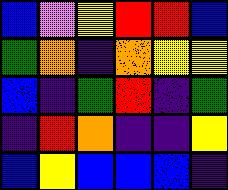[["blue", "violet", "yellow", "red", "red", "blue"], ["green", "orange", "indigo", "orange", "yellow", "yellow"], ["blue", "indigo", "green", "red", "indigo", "green"], ["indigo", "red", "orange", "indigo", "indigo", "yellow"], ["blue", "yellow", "blue", "blue", "blue", "indigo"]]